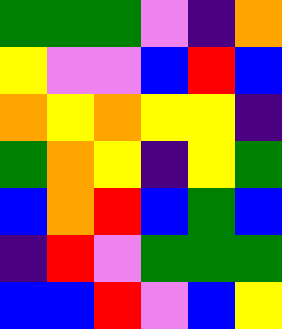[["green", "green", "green", "violet", "indigo", "orange"], ["yellow", "violet", "violet", "blue", "red", "blue"], ["orange", "yellow", "orange", "yellow", "yellow", "indigo"], ["green", "orange", "yellow", "indigo", "yellow", "green"], ["blue", "orange", "red", "blue", "green", "blue"], ["indigo", "red", "violet", "green", "green", "green"], ["blue", "blue", "red", "violet", "blue", "yellow"]]